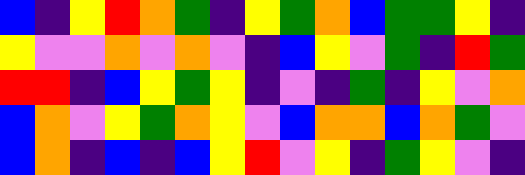[["blue", "indigo", "yellow", "red", "orange", "green", "indigo", "yellow", "green", "orange", "blue", "green", "green", "yellow", "indigo"], ["yellow", "violet", "violet", "orange", "violet", "orange", "violet", "indigo", "blue", "yellow", "violet", "green", "indigo", "red", "green"], ["red", "red", "indigo", "blue", "yellow", "green", "yellow", "indigo", "violet", "indigo", "green", "indigo", "yellow", "violet", "orange"], ["blue", "orange", "violet", "yellow", "green", "orange", "yellow", "violet", "blue", "orange", "orange", "blue", "orange", "green", "violet"], ["blue", "orange", "indigo", "blue", "indigo", "blue", "yellow", "red", "violet", "yellow", "indigo", "green", "yellow", "violet", "indigo"]]